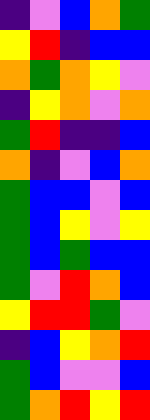[["indigo", "violet", "blue", "orange", "green"], ["yellow", "red", "indigo", "blue", "blue"], ["orange", "green", "orange", "yellow", "violet"], ["indigo", "yellow", "orange", "violet", "orange"], ["green", "red", "indigo", "indigo", "blue"], ["orange", "indigo", "violet", "blue", "orange"], ["green", "blue", "blue", "violet", "blue"], ["green", "blue", "yellow", "violet", "yellow"], ["green", "blue", "green", "blue", "blue"], ["green", "violet", "red", "orange", "blue"], ["yellow", "red", "red", "green", "violet"], ["indigo", "blue", "yellow", "orange", "red"], ["green", "blue", "violet", "violet", "blue"], ["green", "orange", "red", "yellow", "red"]]